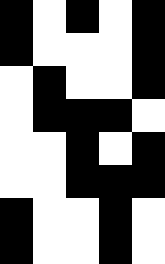[["black", "white", "black", "white", "black"], ["black", "white", "white", "white", "black"], ["white", "black", "white", "white", "black"], ["white", "black", "black", "black", "white"], ["white", "white", "black", "white", "black"], ["white", "white", "black", "black", "black"], ["black", "white", "white", "black", "white"], ["black", "white", "white", "black", "white"]]